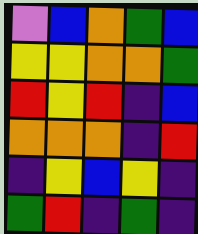[["violet", "blue", "orange", "green", "blue"], ["yellow", "yellow", "orange", "orange", "green"], ["red", "yellow", "red", "indigo", "blue"], ["orange", "orange", "orange", "indigo", "red"], ["indigo", "yellow", "blue", "yellow", "indigo"], ["green", "red", "indigo", "green", "indigo"]]